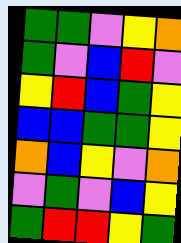[["green", "green", "violet", "yellow", "orange"], ["green", "violet", "blue", "red", "violet"], ["yellow", "red", "blue", "green", "yellow"], ["blue", "blue", "green", "green", "yellow"], ["orange", "blue", "yellow", "violet", "orange"], ["violet", "green", "violet", "blue", "yellow"], ["green", "red", "red", "yellow", "green"]]